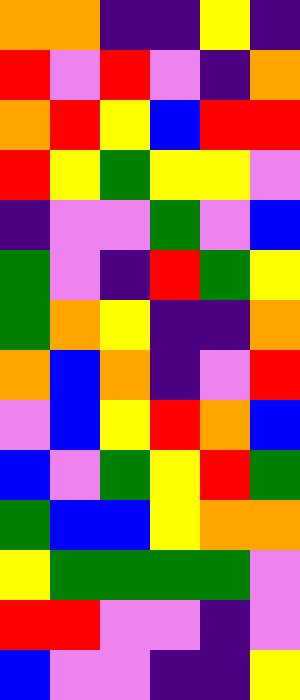[["orange", "orange", "indigo", "indigo", "yellow", "indigo"], ["red", "violet", "red", "violet", "indigo", "orange"], ["orange", "red", "yellow", "blue", "red", "red"], ["red", "yellow", "green", "yellow", "yellow", "violet"], ["indigo", "violet", "violet", "green", "violet", "blue"], ["green", "violet", "indigo", "red", "green", "yellow"], ["green", "orange", "yellow", "indigo", "indigo", "orange"], ["orange", "blue", "orange", "indigo", "violet", "red"], ["violet", "blue", "yellow", "red", "orange", "blue"], ["blue", "violet", "green", "yellow", "red", "green"], ["green", "blue", "blue", "yellow", "orange", "orange"], ["yellow", "green", "green", "green", "green", "violet"], ["red", "red", "violet", "violet", "indigo", "violet"], ["blue", "violet", "violet", "indigo", "indigo", "yellow"]]